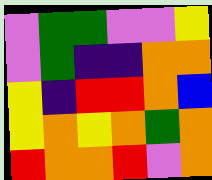[["violet", "green", "green", "violet", "violet", "yellow"], ["violet", "green", "indigo", "indigo", "orange", "orange"], ["yellow", "indigo", "red", "red", "orange", "blue"], ["yellow", "orange", "yellow", "orange", "green", "orange"], ["red", "orange", "orange", "red", "violet", "orange"]]